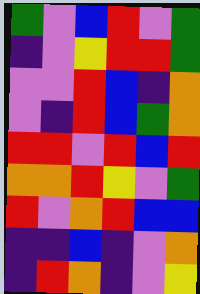[["green", "violet", "blue", "red", "violet", "green"], ["indigo", "violet", "yellow", "red", "red", "green"], ["violet", "violet", "red", "blue", "indigo", "orange"], ["violet", "indigo", "red", "blue", "green", "orange"], ["red", "red", "violet", "red", "blue", "red"], ["orange", "orange", "red", "yellow", "violet", "green"], ["red", "violet", "orange", "red", "blue", "blue"], ["indigo", "indigo", "blue", "indigo", "violet", "orange"], ["indigo", "red", "orange", "indigo", "violet", "yellow"]]